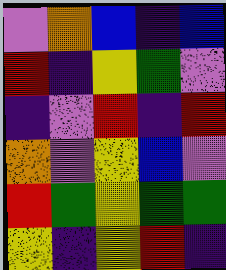[["violet", "orange", "blue", "indigo", "blue"], ["red", "indigo", "yellow", "green", "violet"], ["indigo", "violet", "red", "indigo", "red"], ["orange", "violet", "yellow", "blue", "violet"], ["red", "green", "yellow", "green", "green"], ["yellow", "indigo", "yellow", "red", "indigo"]]